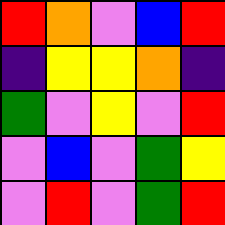[["red", "orange", "violet", "blue", "red"], ["indigo", "yellow", "yellow", "orange", "indigo"], ["green", "violet", "yellow", "violet", "red"], ["violet", "blue", "violet", "green", "yellow"], ["violet", "red", "violet", "green", "red"]]